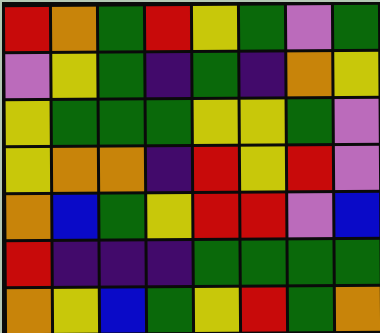[["red", "orange", "green", "red", "yellow", "green", "violet", "green"], ["violet", "yellow", "green", "indigo", "green", "indigo", "orange", "yellow"], ["yellow", "green", "green", "green", "yellow", "yellow", "green", "violet"], ["yellow", "orange", "orange", "indigo", "red", "yellow", "red", "violet"], ["orange", "blue", "green", "yellow", "red", "red", "violet", "blue"], ["red", "indigo", "indigo", "indigo", "green", "green", "green", "green"], ["orange", "yellow", "blue", "green", "yellow", "red", "green", "orange"]]